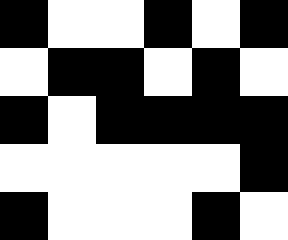[["black", "white", "white", "black", "white", "black"], ["white", "black", "black", "white", "black", "white"], ["black", "white", "black", "black", "black", "black"], ["white", "white", "white", "white", "white", "black"], ["black", "white", "white", "white", "black", "white"]]